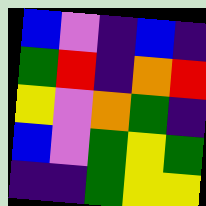[["blue", "violet", "indigo", "blue", "indigo"], ["green", "red", "indigo", "orange", "red"], ["yellow", "violet", "orange", "green", "indigo"], ["blue", "violet", "green", "yellow", "green"], ["indigo", "indigo", "green", "yellow", "yellow"]]